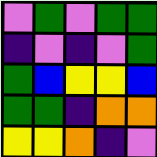[["violet", "green", "violet", "green", "green"], ["indigo", "violet", "indigo", "violet", "green"], ["green", "blue", "yellow", "yellow", "blue"], ["green", "green", "indigo", "orange", "orange"], ["yellow", "yellow", "orange", "indigo", "violet"]]